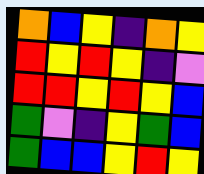[["orange", "blue", "yellow", "indigo", "orange", "yellow"], ["red", "yellow", "red", "yellow", "indigo", "violet"], ["red", "red", "yellow", "red", "yellow", "blue"], ["green", "violet", "indigo", "yellow", "green", "blue"], ["green", "blue", "blue", "yellow", "red", "yellow"]]